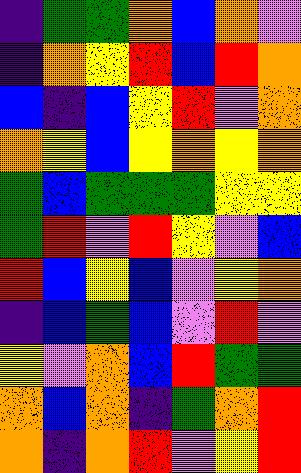[["indigo", "green", "green", "orange", "blue", "orange", "violet"], ["indigo", "orange", "yellow", "red", "blue", "red", "orange"], ["blue", "indigo", "blue", "yellow", "red", "violet", "orange"], ["orange", "yellow", "blue", "yellow", "orange", "yellow", "orange"], ["green", "blue", "green", "green", "green", "yellow", "yellow"], ["green", "red", "violet", "red", "yellow", "violet", "blue"], ["red", "blue", "yellow", "blue", "violet", "yellow", "orange"], ["indigo", "blue", "green", "blue", "violet", "red", "violet"], ["yellow", "violet", "orange", "blue", "red", "green", "green"], ["orange", "blue", "orange", "indigo", "green", "orange", "red"], ["orange", "indigo", "orange", "red", "violet", "yellow", "red"]]